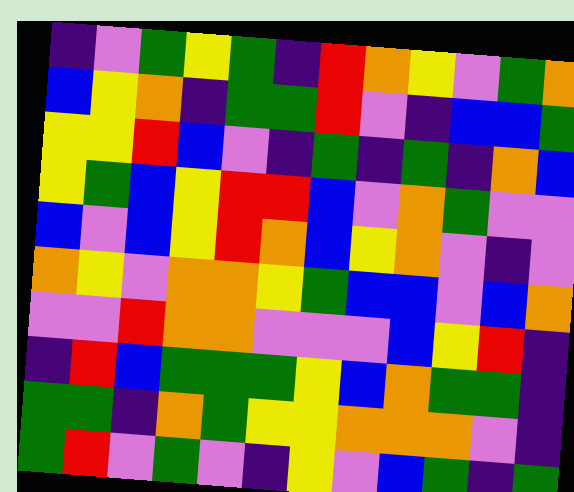[["indigo", "violet", "green", "yellow", "green", "indigo", "red", "orange", "yellow", "violet", "green", "orange"], ["blue", "yellow", "orange", "indigo", "green", "green", "red", "violet", "indigo", "blue", "blue", "green"], ["yellow", "yellow", "red", "blue", "violet", "indigo", "green", "indigo", "green", "indigo", "orange", "blue"], ["yellow", "green", "blue", "yellow", "red", "red", "blue", "violet", "orange", "green", "violet", "violet"], ["blue", "violet", "blue", "yellow", "red", "orange", "blue", "yellow", "orange", "violet", "indigo", "violet"], ["orange", "yellow", "violet", "orange", "orange", "yellow", "green", "blue", "blue", "violet", "blue", "orange"], ["violet", "violet", "red", "orange", "orange", "violet", "violet", "violet", "blue", "yellow", "red", "indigo"], ["indigo", "red", "blue", "green", "green", "green", "yellow", "blue", "orange", "green", "green", "indigo"], ["green", "green", "indigo", "orange", "green", "yellow", "yellow", "orange", "orange", "orange", "violet", "indigo"], ["green", "red", "violet", "green", "violet", "indigo", "yellow", "violet", "blue", "green", "indigo", "green"]]